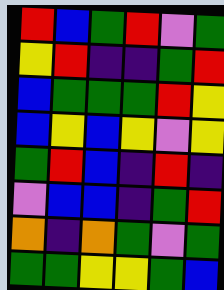[["red", "blue", "green", "red", "violet", "green"], ["yellow", "red", "indigo", "indigo", "green", "red"], ["blue", "green", "green", "green", "red", "yellow"], ["blue", "yellow", "blue", "yellow", "violet", "yellow"], ["green", "red", "blue", "indigo", "red", "indigo"], ["violet", "blue", "blue", "indigo", "green", "red"], ["orange", "indigo", "orange", "green", "violet", "green"], ["green", "green", "yellow", "yellow", "green", "blue"]]